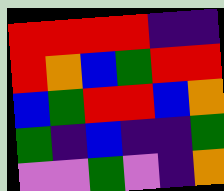[["red", "red", "red", "red", "indigo", "indigo"], ["red", "orange", "blue", "green", "red", "red"], ["blue", "green", "red", "red", "blue", "orange"], ["green", "indigo", "blue", "indigo", "indigo", "green"], ["violet", "violet", "green", "violet", "indigo", "orange"]]